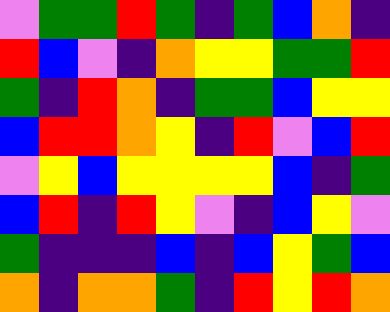[["violet", "green", "green", "red", "green", "indigo", "green", "blue", "orange", "indigo"], ["red", "blue", "violet", "indigo", "orange", "yellow", "yellow", "green", "green", "red"], ["green", "indigo", "red", "orange", "indigo", "green", "green", "blue", "yellow", "yellow"], ["blue", "red", "red", "orange", "yellow", "indigo", "red", "violet", "blue", "red"], ["violet", "yellow", "blue", "yellow", "yellow", "yellow", "yellow", "blue", "indigo", "green"], ["blue", "red", "indigo", "red", "yellow", "violet", "indigo", "blue", "yellow", "violet"], ["green", "indigo", "indigo", "indigo", "blue", "indigo", "blue", "yellow", "green", "blue"], ["orange", "indigo", "orange", "orange", "green", "indigo", "red", "yellow", "red", "orange"]]